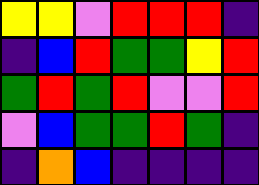[["yellow", "yellow", "violet", "red", "red", "red", "indigo"], ["indigo", "blue", "red", "green", "green", "yellow", "red"], ["green", "red", "green", "red", "violet", "violet", "red"], ["violet", "blue", "green", "green", "red", "green", "indigo"], ["indigo", "orange", "blue", "indigo", "indigo", "indigo", "indigo"]]